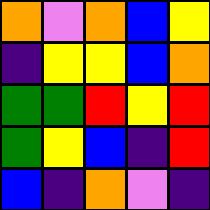[["orange", "violet", "orange", "blue", "yellow"], ["indigo", "yellow", "yellow", "blue", "orange"], ["green", "green", "red", "yellow", "red"], ["green", "yellow", "blue", "indigo", "red"], ["blue", "indigo", "orange", "violet", "indigo"]]